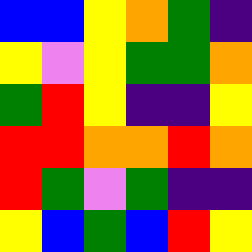[["blue", "blue", "yellow", "orange", "green", "indigo"], ["yellow", "violet", "yellow", "green", "green", "orange"], ["green", "red", "yellow", "indigo", "indigo", "yellow"], ["red", "red", "orange", "orange", "red", "orange"], ["red", "green", "violet", "green", "indigo", "indigo"], ["yellow", "blue", "green", "blue", "red", "yellow"]]